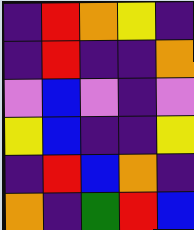[["indigo", "red", "orange", "yellow", "indigo"], ["indigo", "red", "indigo", "indigo", "orange"], ["violet", "blue", "violet", "indigo", "violet"], ["yellow", "blue", "indigo", "indigo", "yellow"], ["indigo", "red", "blue", "orange", "indigo"], ["orange", "indigo", "green", "red", "blue"]]